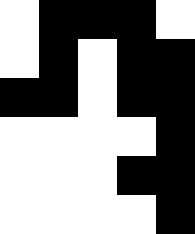[["white", "black", "black", "black", "white"], ["white", "black", "white", "black", "black"], ["black", "black", "white", "black", "black"], ["white", "white", "white", "white", "black"], ["white", "white", "white", "black", "black"], ["white", "white", "white", "white", "black"]]